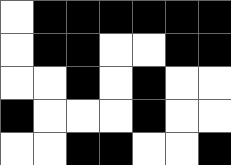[["white", "black", "black", "black", "black", "black", "black"], ["white", "black", "black", "white", "white", "black", "black"], ["white", "white", "black", "white", "black", "white", "white"], ["black", "white", "white", "white", "black", "white", "white"], ["white", "white", "black", "black", "white", "white", "black"]]